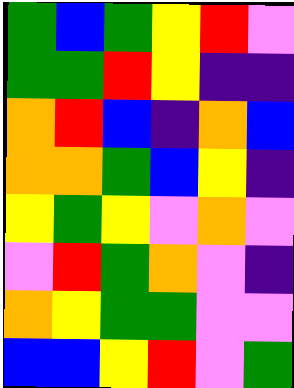[["green", "blue", "green", "yellow", "red", "violet"], ["green", "green", "red", "yellow", "indigo", "indigo"], ["orange", "red", "blue", "indigo", "orange", "blue"], ["orange", "orange", "green", "blue", "yellow", "indigo"], ["yellow", "green", "yellow", "violet", "orange", "violet"], ["violet", "red", "green", "orange", "violet", "indigo"], ["orange", "yellow", "green", "green", "violet", "violet"], ["blue", "blue", "yellow", "red", "violet", "green"]]